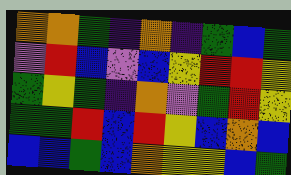[["orange", "orange", "green", "indigo", "orange", "indigo", "green", "blue", "green"], ["violet", "red", "blue", "violet", "blue", "yellow", "red", "red", "yellow"], ["green", "yellow", "green", "indigo", "orange", "violet", "green", "red", "yellow"], ["green", "green", "red", "blue", "red", "yellow", "blue", "orange", "blue"], ["blue", "blue", "green", "blue", "orange", "yellow", "yellow", "blue", "green"]]